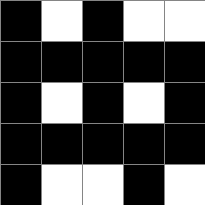[["black", "white", "black", "white", "white"], ["black", "black", "black", "black", "black"], ["black", "white", "black", "white", "black"], ["black", "black", "black", "black", "black"], ["black", "white", "white", "black", "white"]]